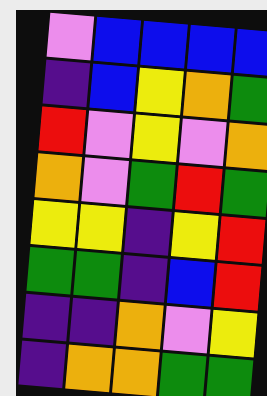[["violet", "blue", "blue", "blue", "blue"], ["indigo", "blue", "yellow", "orange", "green"], ["red", "violet", "yellow", "violet", "orange"], ["orange", "violet", "green", "red", "green"], ["yellow", "yellow", "indigo", "yellow", "red"], ["green", "green", "indigo", "blue", "red"], ["indigo", "indigo", "orange", "violet", "yellow"], ["indigo", "orange", "orange", "green", "green"]]